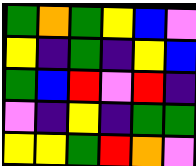[["green", "orange", "green", "yellow", "blue", "violet"], ["yellow", "indigo", "green", "indigo", "yellow", "blue"], ["green", "blue", "red", "violet", "red", "indigo"], ["violet", "indigo", "yellow", "indigo", "green", "green"], ["yellow", "yellow", "green", "red", "orange", "violet"]]